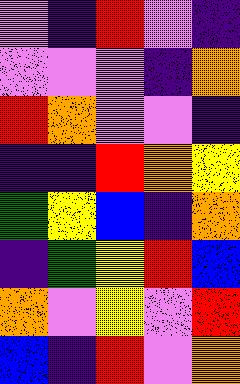[["violet", "indigo", "red", "violet", "indigo"], ["violet", "violet", "violet", "indigo", "orange"], ["red", "orange", "violet", "violet", "indigo"], ["indigo", "indigo", "red", "orange", "yellow"], ["green", "yellow", "blue", "indigo", "orange"], ["indigo", "green", "yellow", "red", "blue"], ["orange", "violet", "yellow", "violet", "red"], ["blue", "indigo", "red", "violet", "orange"]]